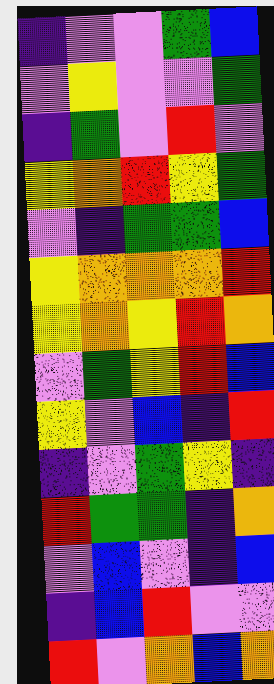[["indigo", "violet", "violet", "green", "blue"], ["violet", "yellow", "violet", "violet", "green"], ["indigo", "green", "violet", "red", "violet"], ["yellow", "orange", "red", "yellow", "green"], ["violet", "indigo", "green", "green", "blue"], ["yellow", "orange", "orange", "orange", "red"], ["yellow", "orange", "yellow", "red", "orange"], ["violet", "green", "yellow", "red", "blue"], ["yellow", "violet", "blue", "indigo", "red"], ["indigo", "violet", "green", "yellow", "indigo"], ["red", "green", "green", "indigo", "orange"], ["violet", "blue", "violet", "indigo", "blue"], ["indigo", "blue", "red", "violet", "violet"], ["red", "violet", "orange", "blue", "orange"]]